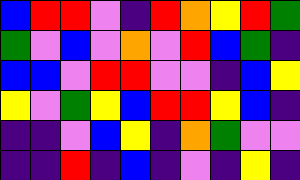[["blue", "red", "red", "violet", "indigo", "red", "orange", "yellow", "red", "green"], ["green", "violet", "blue", "violet", "orange", "violet", "red", "blue", "green", "indigo"], ["blue", "blue", "violet", "red", "red", "violet", "violet", "indigo", "blue", "yellow"], ["yellow", "violet", "green", "yellow", "blue", "red", "red", "yellow", "blue", "indigo"], ["indigo", "indigo", "violet", "blue", "yellow", "indigo", "orange", "green", "violet", "violet"], ["indigo", "indigo", "red", "indigo", "blue", "indigo", "violet", "indigo", "yellow", "indigo"]]